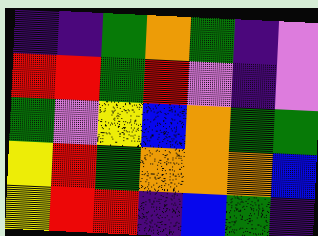[["indigo", "indigo", "green", "orange", "green", "indigo", "violet"], ["red", "red", "green", "red", "violet", "indigo", "violet"], ["green", "violet", "yellow", "blue", "orange", "green", "green"], ["yellow", "red", "green", "orange", "orange", "orange", "blue"], ["yellow", "red", "red", "indigo", "blue", "green", "indigo"]]